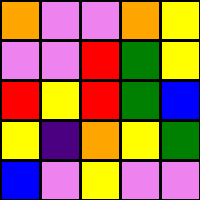[["orange", "violet", "violet", "orange", "yellow"], ["violet", "violet", "red", "green", "yellow"], ["red", "yellow", "red", "green", "blue"], ["yellow", "indigo", "orange", "yellow", "green"], ["blue", "violet", "yellow", "violet", "violet"]]